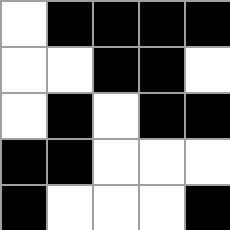[["white", "black", "black", "black", "black"], ["white", "white", "black", "black", "white"], ["white", "black", "white", "black", "black"], ["black", "black", "white", "white", "white"], ["black", "white", "white", "white", "black"]]